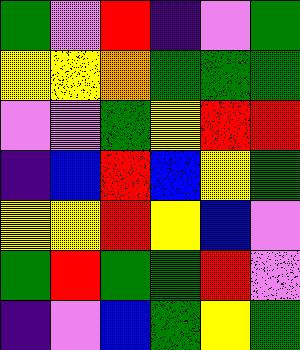[["green", "violet", "red", "indigo", "violet", "green"], ["yellow", "yellow", "orange", "green", "green", "green"], ["violet", "violet", "green", "yellow", "red", "red"], ["indigo", "blue", "red", "blue", "yellow", "green"], ["yellow", "yellow", "red", "yellow", "blue", "violet"], ["green", "red", "green", "green", "red", "violet"], ["indigo", "violet", "blue", "green", "yellow", "green"]]